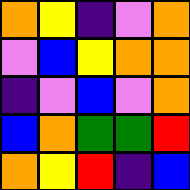[["orange", "yellow", "indigo", "violet", "orange"], ["violet", "blue", "yellow", "orange", "orange"], ["indigo", "violet", "blue", "violet", "orange"], ["blue", "orange", "green", "green", "red"], ["orange", "yellow", "red", "indigo", "blue"]]